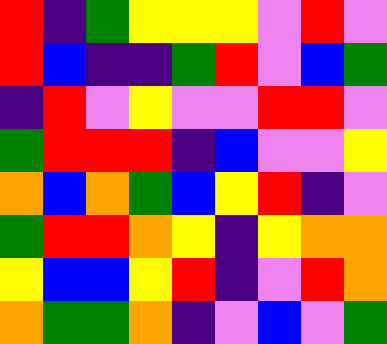[["red", "indigo", "green", "yellow", "yellow", "yellow", "violet", "red", "violet"], ["red", "blue", "indigo", "indigo", "green", "red", "violet", "blue", "green"], ["indigo", "red", "violet", "yellow", "violet", "violet", "red", "red", "violet"], ["green", "red", "red", "red", "indigo", "blue", "violet", "violet", "yellow"], ["orange", "blue", "orange", "green", "blue", "yellow", "red", "indigo", "violet"], ["green", "red", "red", "orange", "yellow", "indigo", "yellow", "orange", "orange"], ["yellow", "blue", "blue", "yellow", "red", "indigo", "violet", "red", "orange"], ["orange", "green", "green", "orange", "indigo", "violet", "blue", "violet", "green"]]